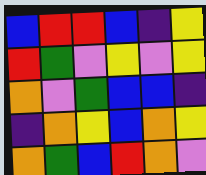[["blue", "red", "red", "blue", "indigo", "yellow"], ["red", "green", "violet", "yellow", "violet", "yellow"], ["orange", "violet", "green", "blue", "blue", "indigo"], ["indigo", "orange", "yellow", "blue", "orange", "yellow"], ["orange", "green", "blue", "red", "orange", "violet"]]